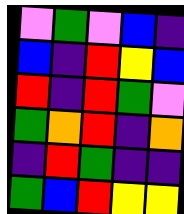[["violet", "green", "violet", "blue", "indigo"], ["blue", "indigo", "red", "yellow", "blue"], ["red", "indigo", "red", "green", "violet"], ["green", "orange", "red", "indigo", "orange"], ["indigo", "red", "green", "indigo", "indigo"], ["green", "blue", "red", "yellow", "yellow"]]